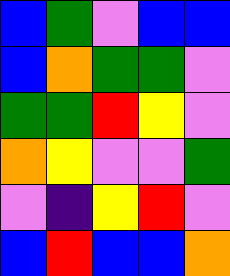[["blue", "green", "violet", "blue", "blue"], ["blue", "orange", "green", "green", "violet"], ["green", "green", "red", "yellow", "violet"], ["orange", "yellow", "violet", "violet", "green"], ["violet", "indigo", "yellow", "red", "violet"], ["blue", "red", "blue", "blue", "orange"]]